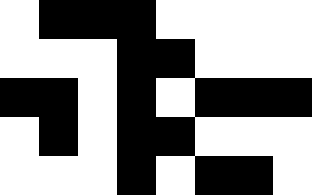[["white", "black", "black", "black", "white", "white", "white", "white"], ["white", "white", "white", "black", "black", "white", "white", "white"], ["black", "black", "white", "black", "white", "black", "black", "black"], ["white", "black", "white", "black", "black", "white", "white", "white"], ["white", "white", "white", "black", "white", "black", "black", "white"]]